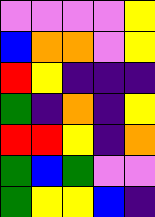[["violet", "violet", "violet", "violet", "yellow"], ["blue", "orange", "orange", "violet", "yellow"], ["red", "yellow", "indigo", "indigo", "indigo"], ["green", "indigo", "orange", "indigo", "yellow"], ["red", "red", "yellow", "indigo", "orange"], ["green", "blue", "green", "violet", "violet"], ["green", "yellow", "yellow", "blue", "indigo"]]